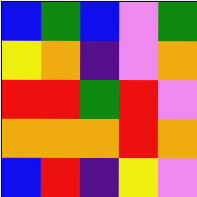[["blue", "green", "blue", "violet", "green"], ["yellow", "orange", "indigo", "violet", "orange"], ["red", "red", "green", "red", "violet"], ["orange", "orange", "orange", "red", "orange"], ["blue", "red", "indigo", "yellow", "violet"]]